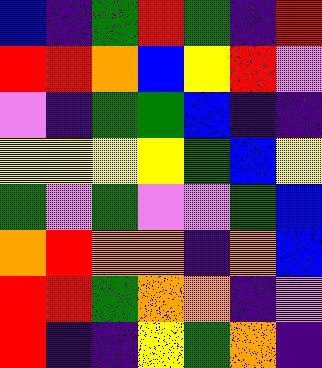[["blue", "indigo", "green", "red", "green", "indigo", "red"], ["red", "red", "orange", "blue", "yellow", "red", "violet"], ["violet", "indigo", "green", "green", "blue", "indigo", "indigo"], ["yellow", "yellow", "yellow", "yellow", "green", "blue", "yellow"], ["green", "violet", "green", "violet", "violet", "green", "blue"], ["orange", "red", "orange", "orange", "indigo", "orange", "blue"], ["red", "red", "green", "orange", "orange", "indigo", "violet"], ["red", "indigo", "indigo", "yellow", "green", "orange", "indigo"]]